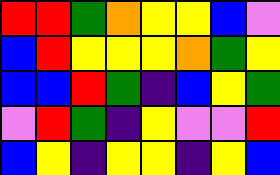[["red", "red", "green", "orange", "yellow", "yellow", "blue", "violet"], ["blue", "red", "yellow", "yellow", "yellow", "orange", "green", "yellow"], ["blue", "blue", "red", "green", "indigo", "blue", "yellow", "green"], ["violet", "red", "green", "indigo", "yellow", "violet", "violet", "red"], ["blue", "yellow", "indigo", "yellow", "yellow", "indigo", "yellow", "blue"]]